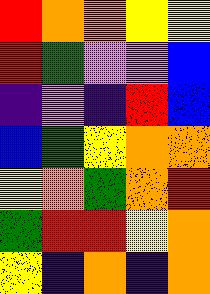[["red", "orange", "orange", "yellow", "yellow"], ["red", "green", "violet", "violet", "blue"], ["indigo", "violet", "indigo", "red", "blue"], ["blue", "green", "yellow", "orange", "orange"], ["yellow", "orange", "green", "orange", "red"], ["green", "red", "red", "yellow", "orange"], ["yellow", "indigo", "orange", "indigo", "orange"]]